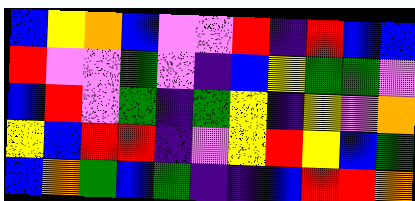[["blue", "yellow", "orange", "blue", "violet", "violet", "red", "indigo", "red", "blue", "blue"], ["red", "violet", "violet", "green", "violet", "indigo", "blue", "yellow", "green", "green", "violet"], ["blue", "red", "violet", "green", "indigo", "green", "yellow", "indigo", "yellow", "violet", "orange"], ["yellow", "blue", "red", "red", "indigo", "violet", "yellow", "red", "yellow", "blue", "green"], ["blue", "orange", "green", "blue", "green", "indigo", "indigo", "blue", "red", "red", "orange"]]